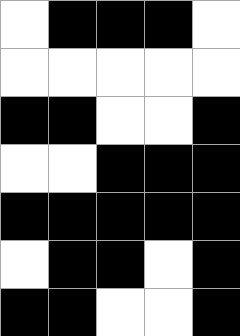[["white", "black", "black", "black", "white"], ["white", "white", "white", "white", "white"], ["black", "black", "white", "white", "black"], ["white", "white", "black", "black", "black"], ["black", "black", "black", "black", "black"], ["white", "black", "black", "white", "black"], ["black", "black", "white", "white", "black"]]